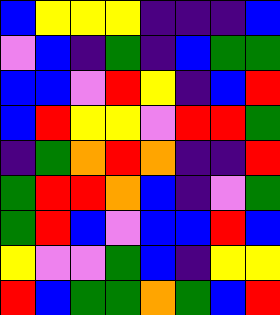[["blue", "yellow", "yellow", "yellow", "indigo", "indigo", "indigo", "blue"], ["violet", "blue", "indigo", "green", "indigo", "blue", "green", "green"], ["blue", "blue", "violet", "red", "yellow", "indigo", "blue", "red"], ["blue", "red", "yellow", "yellow", "violet", "red", "red", "green"], ["indigo", "green", "orange", "red", "orange", "indigo", "indigo", "red"], ["green", "red", "red", "orange", "blue", "indigo", "violet", "green"], ["green", "red", "blue", "violet", "blue", "blue", "red", "blue"], ["yellow", "violet", "violet", "green", "blue", "indigo", "yellow", "yellow"], ["red", "blue", "green", "green", "orange", "green", "blue", "red"]]